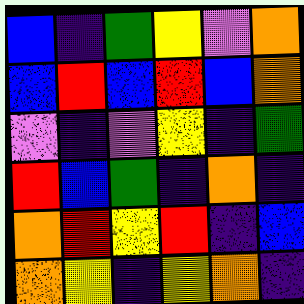[["blue", "indigo", "green", "yellow", "violet", "orange"], ["blue", "red", "blue", "red", "blue", "orange"], ["violet", "indigo", "violet", "yellow", "indigo", "green"], ["red", "blue", "green", "indigo", "orange", "indigo"], ["orange", "red", "yellow", "red", "indigo", "blue"], ["orange", "yellow", "indigo", "yellow", "orange", "indigo"]]